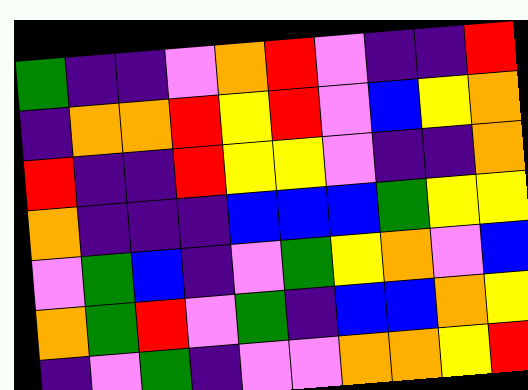[["green", "indigo", "indigo", "violet", "orange", "red", "violet", "indigo", "indigo", "red"], ["indigo", "orange", "orange", "red", "yellow", "red", "violet", "blue", "yellow", "orange"], ["red", "indigo", "indigo", "red", "yellow", "yellow", "violet", "indigo", "indigo", "orange"], ["orange", "indigo", "indigo", "indigo", "blue", "blue", "blue", "green", "yellow", "yellow"], ["violet", "green", "blue", "indigo", "violet", "green", "yellow", "orange", "violet", "blue"], ["orange", "green", "red", "violet", "green", "indigo", "blue", "blue", "orange", "yellow"], ["indigo", "violet", "green", "indigo", "violet", "violet", "orange", "orange", "yellow", "red"]]